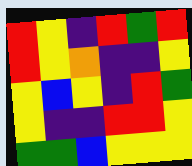[["red", "yellow", "indigo", "red", "green", "red"], ["red", "yellow", "orange", "indigo", "indigo", "yellow"], ["yellow", "blue", "yellow", "indigo", "red", "green"], ["yellow", "indigo", "indigo", "red", "red", "yellow"], ["green", "green", "blue", "yellow", "yellow", "yellow"]]